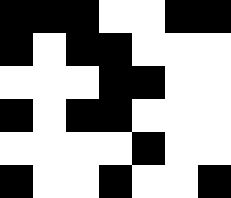[["black", "black", "black", "white", "white", "black", "black"], ["black", "white", "black", "black", "white", "white", "white"], ["white", "white", "white", "black", "black", "white", "white"], ["black", "white", "black", "black", "white", "white", "white"], ["white", "white", "white", "white", "black", "white", "white"], ["black", "white", "white", "black", "white", "white", "black"]]